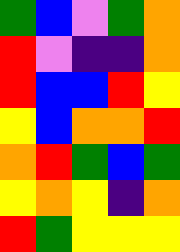[["green", "blue", "violet", "green", "orange"], ["red", "violet", "indigo", "indigo", "orange"], ["red", "blue", "blue", "red", "yellow"], ["yellow", "blue", "orange", "orange", "red"], ["orange", "red", "green", "blue", "green"], ["yellow", "orange", "yellow", "indigo", "orange"], ["red", "green", "yellow", "yellow", "yellow"]]